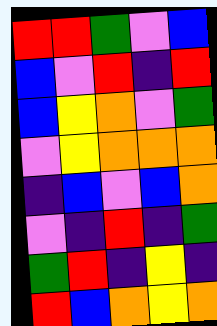[["red", "red", "green", "violet", "blue"], ["blue", "violet", "red", "indigo", "red"], ["blue", "yellow", "orange", "violet", "green"], ["violet", "yellow", "orange", "orange", "orange"], ["indigo", "blue", "violet", "blue", "orange"], ["violet", "indigo", "red", "indigo", "green"], ["green", "red", "indigo", "yellow", "indigo"], ["red", "blue", "orange", "yellow", "orange"]]